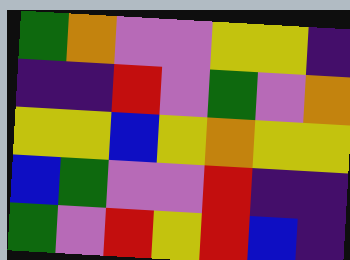[["green", "orange", "violet", "violet", "yellow", "yellow", "indigo"], ["indigo", "indigo", "red", "violet", "green", "violet", "orange"], ["yellow", "yellow", "blue", "yellow", "orange", "yellow", "yellow"], ["blue", "green", "violet", "violet", "red", "indigo", "indigo"], ["green", "violet", "red", "yellow", "red", "blue", "indigo"]]